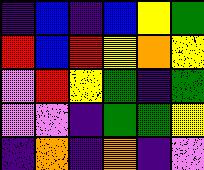[["indigo", "blue", "indigo", "blue", "yellow", "green"], ["red", "blue", "red", "yellow", "orange", "yellow"], ["violet", "red", "yellow", "green", "indigo", "green"], ["violet", "violet", "indigo", "green", "green", "yellow"], ["indigo", "orange", "indigo", "orange", "indigo", "violet"]]